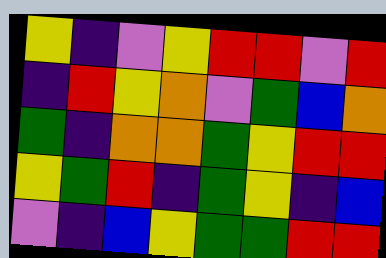[["yellow", "indigo", "violet", "yellow", "red", "red", "violet", "red"], ["indigo", "red", "yellow", "orange", "violet", "green", "blue", "orange"], ["green", "indigo", "orange", "orange", "green", "yellow", "red", "red"], ["yellow", "green", "red", "indigo", "green", "yellow", "indigo", "blue"], ["violet", "indigo", "blue", "yellow", "green", "green", "red", "red"]]